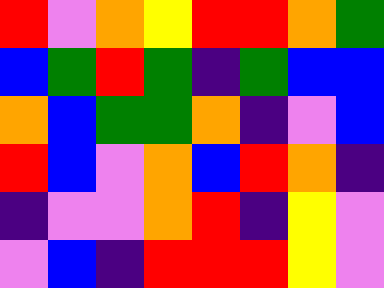[["red", "violet", "orange", "yellow", "red", "red", "orange", "green"], ["blue", "green", "red", "green", "indigo", "green", "blue", "blue"], ["orange", "blue", "green", "green", "orange", "indigo", "violet", "blue"], ["red", "blue", "violet", "orange", "blue", "red", "orange", "indigo"], ["indigo", "violet", "violet", "orange", "red", "indigo", "yellow", "violet"], ["violet", "blue", "indigo", "red", "red", "red", "yellow", "violet"]]